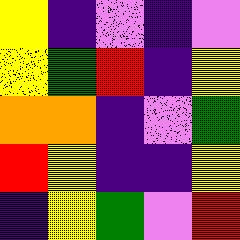[["yellow", "indigo", "violet", "indigo", "violet"], ["yellow", "green", "red", "indigo", "yellow"], ["orange", "orange", "indigo", "violet", "green"], ["red", "yellow", "indigo", "indigo", "yellow"], ["indigo", "yellow", "green", "violet", "red"]]